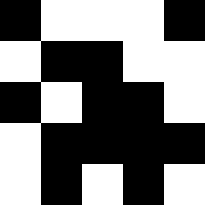[["black", "white", "white", "white", "black"], ["white", "black", "black", "white", "white"], ["black", "white", "black", "black", "white"], ["white", "black", "black", "black", "black"], ["white", "black", "white", "black", "white"]]